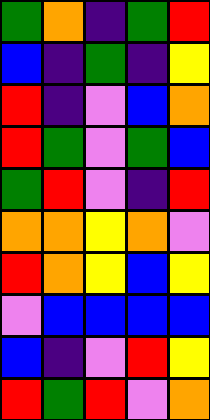[["green", "orange", "indigo", "green", "red"], ["blue", "indigo", "green", "indigo", "yellow"], ["red", "indigo", "violet", "blue", "orange"], ["red", "green", "violet", "green", "blue"], ["green", "red", "violet", "indigo", "red"], ["orange", "orange", "yellow", "orange", "violet"], ["red", "orange", "yellow", "blue", "yellow"], ["violet", "blue", "blue", "blue", "blue"], ["blue", "indigo", "violet", "red", "yellow"], ["red", "green", "red", "violet", "orange"]]